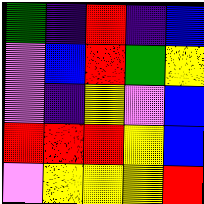[["green", "indigo", "red", "indigo", "blue"], ["violet", "blue", "red", "green", "yellow"], ["violet", "indigo", "yellow", "violet", "blue"], ["red", "red", "red", "yellow", "blue"], ["violet", "yellow", "yellow", "yellow", "red"]]